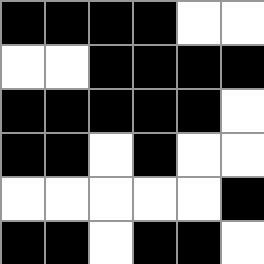[["black", "black", "black", "black", "white", "white"], ["white", "white", "black", "black", "black", "black"], ["black", "black", "black", "black", "black", "white"], ["black", "black", "white", "black", "white", "white"], ["white", "white", "white", "white", "white", "black"], ["black", "black", "white", "black", "black", "white"]]